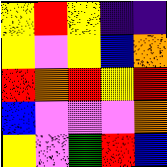[["yellow", "red", "yellow", "indigo", "indigo"], ["yellow", "violet", "yellow", "blue", "orange"], ["red", "orange", "red", "yellow", "red"], ["blue", "violet", "violet", "violet", "orange"], ["yellow", "violet", "green", "red", "blue"]]